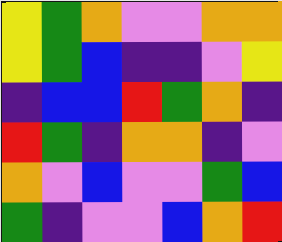[["yellow", "green", "orange", "violet", "violet", "orange", "orange"], ["yellow", "green", "blue", "indigo", "indigo", "violet", "yellow"], ["indigo", "blue", "blue", "red", "green", "orange", "indigo"], ["red", "green", "indigo", "orange", "orange", "indigo", "violet"], ["orange", "violet", "blue", "violet", "violet", "green", "blue"], ["green", "indigo", "violet", "violet", "blue", "orange", "red"]]